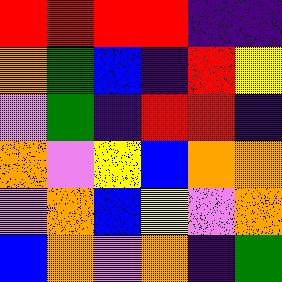[["red", "red", "red", "red", "indigo", "indigo"], ["orange", "green", "blue", "indigo", "red", "yellow"], ["violet", "green", "indigo", "red", "red", "indigo"], ["orange", "violet", "yellow", "blue", "orange", "orange"], ["violet", "orange", "blue", "yellow", "violet", "orange"], ["blue", "orange", "violet", "orange", "indigo", "green"]]